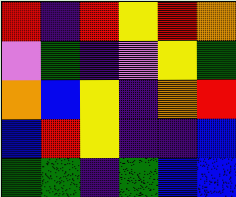[["red", "indigo", "red", "yellow", "red", "orange"], ["violet", "green", "indigo", "violet", "yellow", "green"], ["orange", "blue", "yellow", "indigo", "orange", "red"], ["blue", "red", "yellow", "indigo", "indigo", "blue"], ["green", "green", "indigo", "green", "blue", "blue"]]